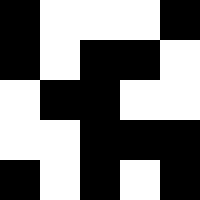[["black", "white", "white", "white", "black"], ["black", "white", "black", "black", "white"], ["white", "black", "black", "white", "white"], ["white", "white", "black", "black", "black"], ["black", "white", "black", "white", "black"]]